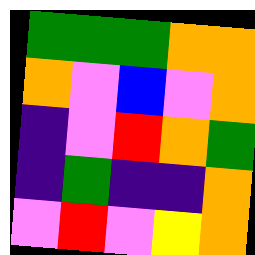[["green", "green", "green", "orange", "orange"], ["orange", "violet", "blue", "violet", "orange"], ["indigo", "violet", "red", "orange", "green"], ["indigo", "green", "indigo", "indigo", "orange"], ["violet", "red", "violet", "yellow", "orange"]]